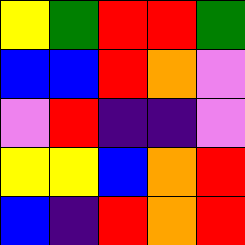[["yellow", "green", "red", "red", "green"], ["blue", "blue", "red", "orange", "violet"], ["violet", "red", "indigo", "indigo", "violet"], ["yellow", "yellow", "blue", "orange", "red"], ["blue", "indigo", "red", "orange", "red"]]